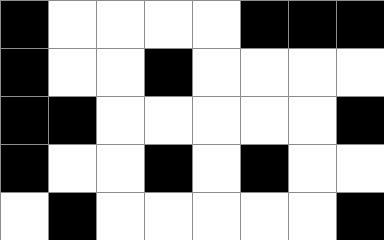[["black", "white", "white", "white", "white", "black", "black", "black"], ["black", "white", "white", "black", "white", "white", "white", "white"], ["black", "black", "white", "white", "white", "white", "white", "black"], ["black", "white", "white", "black", "white", "black", "white", "white"], ["white", "black", "white", "white", "white", "white", "white", "black"]]